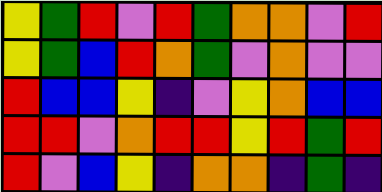[["yellow", "green", "red", "violet", "red", "green", "orange", "orange", "violet", "red"], ["yellow", "green", "blue", "red", "orange", "green", "violet", "orange", "violet", "violet"], ["red", "blue", "blue", "yellow", "indigo", "violet", "yellow", "orange", "blue", "blue"], ["red", "red", "violet", "orange", "red", "red", "yellow", "red", "green", "red"], ["red", "violet", "blue", "yellow", "indigo", "orange", "orange", "indigo", "green", "indigo"]]